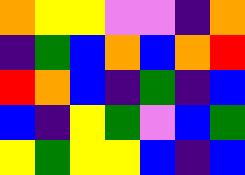[["orange", "yellow", "yellow", "violet", "violet", "indigo", "orange"], ["indigo", "green", "blue", "orange", "blue", "orange", "red"], ["red", "orange", "blue", "indigo", "green", "indigo", "blue"], ["blue", "indigo", "yellow", "green", "violet", "blue", "green"], ["yellow", "green", "yellow", "yellow", "blue", "indigo", "blue"]]